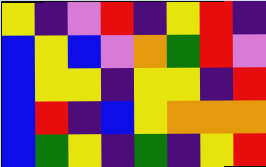[["yellow", "indigo", "violet", "red", "indigo", "yellow", "red", "indigo"], ["blue", "yellow", "blue", "violet", "orange", "green", "red", "violet"], ["blue", "yellow", "yellow", "indigo", "yellow", "yellow", "indigo", "red"], ["blue", "red", "indigo", "blue", "yellow", "orange", "orange", "orange"], ["blue", "green", "yellow", "indigo", "green", "indigo", "yellow", "red"]]